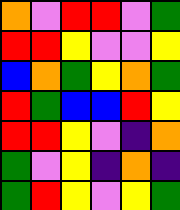[["orange", "violet", "red", "red", "violet", "green"], ["red", "red", "yellow", "violet", "violet", "yellow"], ["blue", "orange", "green", "yellow", "orange", "green"], ["red", "green", "blue", "blue", "red", "yellow"], ["red", "red", "yellow", "violet", "indigo", "orange"], ["green", "violet", "yellow", "indigo", "orange", "indigo"], ["green", "red", "yellow", "violet", "yellow", "green"]]